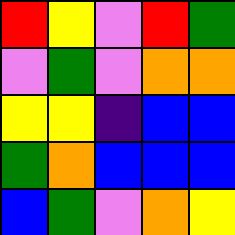[["red", "yellow", "violet", "red", "green"], ["violet", "green", "violet", "orange", "orange"], ["yellow", "yellow", "indigo", "blue", "blue"], ["green", "orange", "blue", "blue", "blue"], ["blue", "green", "violet", "orange", "yellow"]]